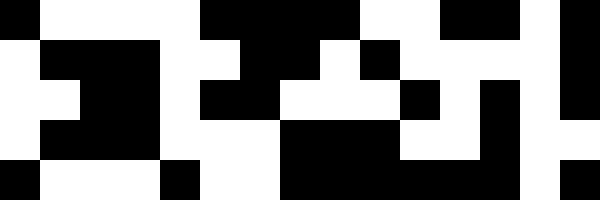[["black", "white", "white", "white", "white", "black", "black", "black", "black", "white", "white", "black", "black", "white", "black"], ["white", "black", "black", "black", "white", "white", "black", "black", "white", "black", "white", "white", "white", "white", "black"], ["white", "white", "black", "black", "white", "black", "black", "white", "white", "white", "black", "white", "black", "white", "black"], ["white", "black", "black", "black", "white", "white", "white", "black", "black", "black", "white", "white", "black", "white", "white"], ["black", "white", "white", "white", "black", "white", "white", "black", "black", "black", "black", "black", "black", "white", "black"]]